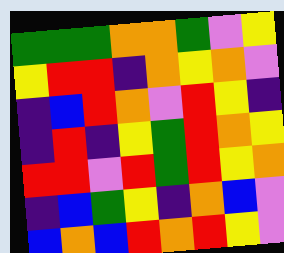[["green", "green", "green", "orange", "orange", "green", "violet", "yellow"], ["yellow", "red", "red", "indigo", "orange", "yellow", "orange", "violet"], ["indigo", "blue", "red", "orange", "violet", "red", "yellow", "indigo"], ["indigo", "red", "indigo", "yellow", "green", "red", "orange", "yellow"], ["red", "red", "violet", "red", "green", "red", "yellow", "orange"], ["indigo", "blue", "green", "yellow", "indigo", "orange", "blue", "violet"], ["blue", "orange", "blue", "red", "orange", "red", "yellow", "violet"]]